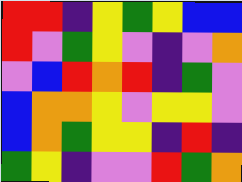[["red", "red", "indigo", "yellow", "green", "yellow", "blue", "blue"], ["red", "violet", "green", "yellow", "violet", "indigo", "violet", "orange"], ["violet", "blue", "red", "orange", "red", "indigo", "green", "violet"], ["blue", "orange", "orange", "yellow", "violet", "yellow", "yellow", "violet"], ["blue", "orange", "green", "yellow", "yellow", "indigo", "red", "indigo"], ["green", "yellow", "indigo", "violet", "violet", "red", "green", "orange"]]